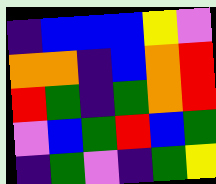[["indigo", "blue", "blue", "blue", "yellow", "violet"], ["orange", "orange", "indigo", "blue", "orange", "red"], ["red", "green", "indigo", "green", "orange", "red"], ["violet", "blue", "green", "red", "blue", "green"], ["indigo", "green", "violet", "indigo", "green", "yellow"]]